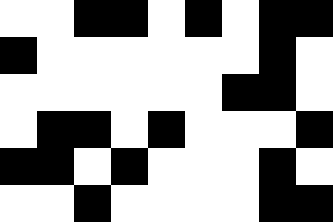[["white", "white", "black", "black", "white", "black", "white", "black", "black"], ["black", "white", "white", "white", "white", "white", "white", "black", "white"], ["white", "white", "white", "white", "white", "white", "black", "black", "white"], ["white", "black", "black", "white", "black", "white", "white", "white", "black"], ["black", "black", "white", "black", "white", "white", "white", "black", "white"], ["white", "white", "black", "white", "white", "white", "white", "black", "black"]]